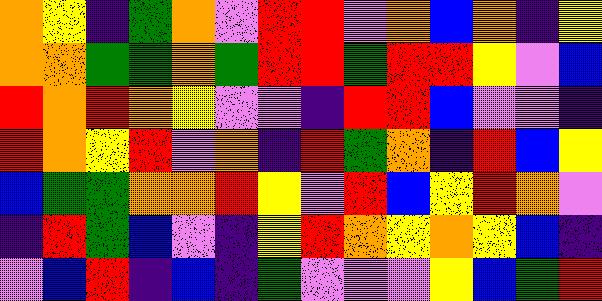[["orange", "yellow", "indigo", "green", "orange", "violet", "red", "red", "violet", "orange", "blue", "orange", "indigo", "yellow"], ["orange", "orange", "green", "green", "orange", "green", "red", "red", "green", "red", "red", "yellow", "violet", "blue"], ["red", "orange", "red", "orange", "yellow", "violet", "violet", "indigo", "red", "red", "blue", "violet", "violet", "indigo"], ["red", "orange", "yellow", "red", "violet", "orange", "indigo", "red", "green", "orange", "indigo", "red", "blue", "yellow"], ["blue", "green", "green", "orange", "orange", "red", "yellow", "violet", "red", "blue", "yellow", "red", "orange", "violet"], ["indigo", "red", "green", "blue", "violet", "indigo", "yellow", "red", "orange", "yellow", "orange", "yellow", "blue", "indigo"], ["violet", "blue", "red", "indigo", "blue", "indigo", "green", "violet", "violet", "violet", "yellow", "blue", "green", "red"]]